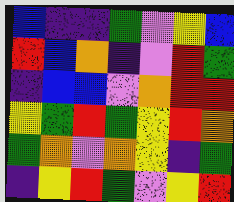[["blue", "indigo", "indigo", "green", "violet", "yellow", "blue"], ["red", "blue", "orange", "indigo", "violet", "red", "green"], ["indigo", "blue", "blue", "violet", "orange", "red", "red"], ["yellow", "green", "red", "green", "yellow", "red", "orange"], ["green", "orange", "violet", "orange", "yellow", "indigo", "green"], ["indigo", "yellow", "red", "green", "violet", "yellow", "red"]]